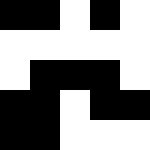[["black", "black", "white", "black", "white"], ["white", "white", "white", "white", "white"], ["white", "black", "black", "black", "white"], ["black", "black", "white", "black", "black"], ["black", "black", "white", "white", "white"]]